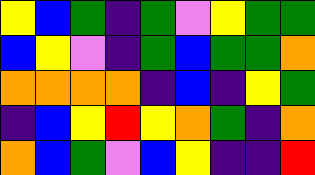[["yellow", "blue", "green", "indigo", "green", "violet", "yellow", "green", "green"], ["blue", "yellow", "violet", "indigo", "green", "blue", "green", "green", "orange"], ["orange", "orange", "orange", "orange", "indigo", "blue", "indigo", "yellow", "green"], ["indigo", "blue", "yellow", "red", "yellow", "orange", "green", "indigo", "orange"], ["orange", "blue", "green", "violet", "blue", "yellow", "indigo", "indigo", "red"]]